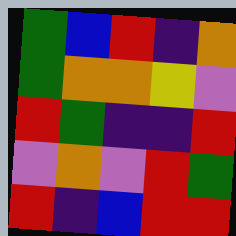[["green", "blue", "red", "indigo", "orange"], ["green", "orange", "orange", "yellow", "violet"], ["red", "green", "indigo", "indigo", "red"], ["violet", "orange", "violet", "red", "green"], ["red", "indigo", "blue", "red", "red"]]